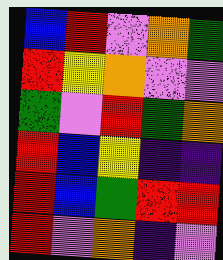[["blue", "red", "violet", "orange", "green"], ["red", "yellow", "orange", "violet", "violet"], ["green", "violet", "red", "green", "orange"], ["red", "blue", "yellow", "indigo", "indigo"], ["red", "blue", "green", "red", "red"], ["red", "violet", "orange", "indigo", "violet"]]